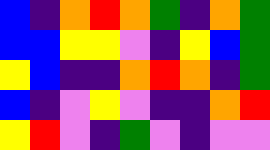[["blue", "indigo", "orange", "red", "orange", "green", "indigo", "orange", "green"], ["blue", "blue", "yellow", "yellow", "violet", "indigo", "yellow", "blue", "green"], ["yellow", "blue", "indigo", "indigo", "orange", "red", "orange", "indigo", "green"], ["blue", "indigo", "violet", "yellow", "violet", "indigo", "indigo", "orange", "red"], ["yellow", "red", "violet", "indigo", "green", "violet", "indigo", "violet", "violet"]]